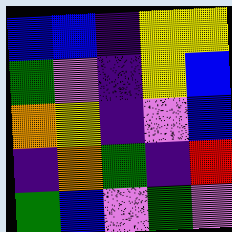[["blue", "blue", "indigo", "yellow", "yellow"], ["green", "violet", "indigo", "yellow", "blue"], ["orange", "yellow", "indigo", "violet", "blue"], ["indigo", "orange", "green", "indigo", "red"], ["green", "blue", "violet", "green", "violet"]]